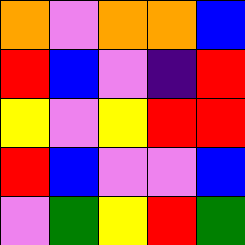[["orange", "violet", "orange", "orange", "blue"], ["red", "blue", "violet", "indigo", "red"], ["yellow", "violet", "yellow", "red", "red"], ["red", "blue", "violet", "violet", "blue"], ["violet", "green", "yellow", "red", "green"]]